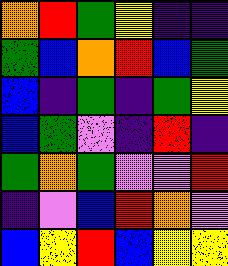[["orange", "red", "green", "yellow", "indigo", "indigo"], ["green", "blue", "orange", "red", "blue", "green"], ["blue", "indigo", "green", "indigo", "green", "yellow"], ["blue", "green", "violet", "indigo", "red", "indigo"], ["green", "orange", "green", "violet", "violet", "red"], ["indigo", "violet", "blue", "red", "orange", "violet"], ["blue", "yellow", "red", "blue", "yellow", "yellow"]]